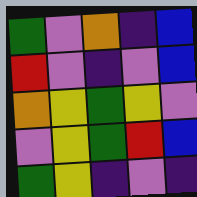[["green", "violet", "orange", "indigo", "blue"], ["red", "violet", "indigo", "violet", "blue"], ["orange", "yellow", "green", "yellow", "violet"], ["violet", "yellow", "green", "red", "blue"], ["green", "yellow", "indigo", "violet", "indigo"]]